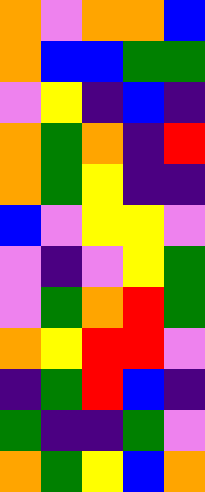[["orange", "violet", "orange", "orange", "blue"], ["orange", "blue", "blue", "green", "green"], ["violet", "yellow", "indigo", "blue", "indigo"], ["orange", "green", "orange", "indigo", "red"], ["orange", "green", "yellow", "indigo", "indigo"], ["blue", "violet", "yellow", "yellow", "violet"], ["violet", "indigo", "violet", "yellow", "green"], ["violet", "green", "orange", "red", "green"], ["orange", "yellow", "red", "red", "violet"], ["indigo", "green", "red", "blue", "indigo"], ["green", "indigo", "indigo", "green", "violet"], ["orange", "green", "yellow", "blue", "orange"]]